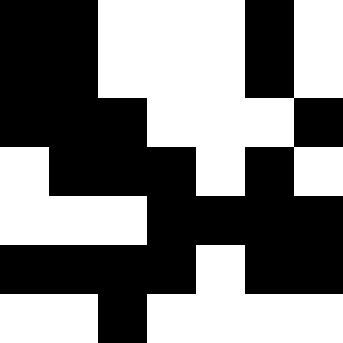[["black", "black", "white", "white", "white", "black", "white"], ["black", "black", "white", "white", "white", "black", "white"], ["black", "black", "black", "white", "white", "white", "black"], ["white", "black", "black", "black", "white", "black", "white"], ["white", "white", "white", "black", "black", "black", "black"], ["black", "black", "black", "black", "white", "black", "black"], ["white", "white", "black", "white", "white", "white", "white"]]